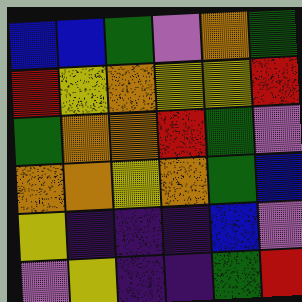[["blue", "blue", "green", "violet", "orange", "green"], ["red", "yellow", "orange", "yellow", "yellow", "red"], ["green", "orange", "orange", "red", "green", "violet"], ["orange", "orange", "yellow", "orange", "green", "blue"], ["yellow", "indigo", "indigo", "indigo", "blue", "violet"], ["violet", "yellow", "indigo", "indigo", "green", "red"]]